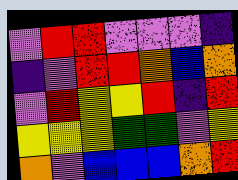[["violet", "red", "red", "violet", "violet", "violet", "indigo"], ["indigo", "violet", "red", "red", "orange", "blue", "orange"], ["violet", "red", "yellow", "yellow", "red", "indigo", "red"], ["yellow", "yellow", "yellow", "green", "green", "violet", "yellow"], ["orange", "violet", "blue", "blue", "blue", "orange", "red"]]